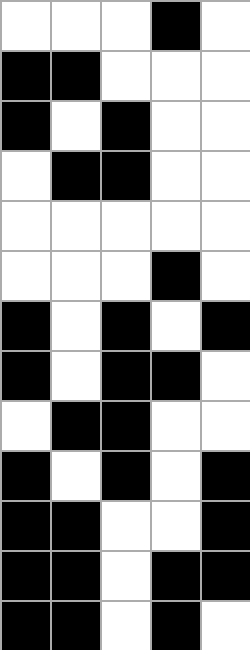[["white", "white", "white", "black", "white"], ["black", "black", "white", "white", "white"], ["black", "white", "black", "white", "white"], ["white", "black", "black", "white", "white"], ["white", "white", "white", "white", "white"], ["white", "white", "white", "black", "white"], ["black", "white", "black", "white", "black"], ["black", "white", "black", "black", "white"], ["white", "black", "black", "white", "white"], ["black", "white", "black", "white", "black"], ["black", "black", "white", "white", "black"], ["black", "black", "white", "black", "black"], ["black", "black", "white", "black", "white"]]